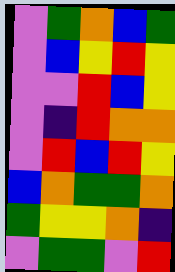[["violet", "green", "orange", "blue", "green"], ["violet", "blue", "yellow", "red", "yellow"], ["violet", "violet", "red", "blue", "yellow"], ["violet", "indigo", "red", "orange", "orange"], ["violet", "red", "blue", "red", "yellow"], ["blue", "orange", "green", "green", "orange"], ["green", "yellow", "yellow", "orange", "indigo"], ["violet", "green", "green", "violet", "red"]]